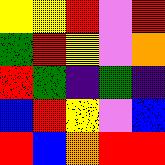[["yellow", "yellow", "red", "violet", "red"], ["green", "red", "yellow", "violet", "orange"], ["red", "green", "indigo", "green", "indigo"], ["blue", "red", "yellow", "violet", "blue"], ["red", "blue", "orange", "red", "red"]]